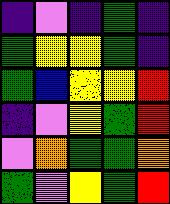[["indigo", "violet", "indigo", "green", "indigo"], ["green", "yellow", "yellow", "green", "indigo"], ["green", "blue", "yellow", "yellow", "red"], ["indigo", "violet", "yellow", "green", "red"], ["violet", "orange", "green", "green", "orange"], ["green", "violet", "yellow", "green", "red"]]